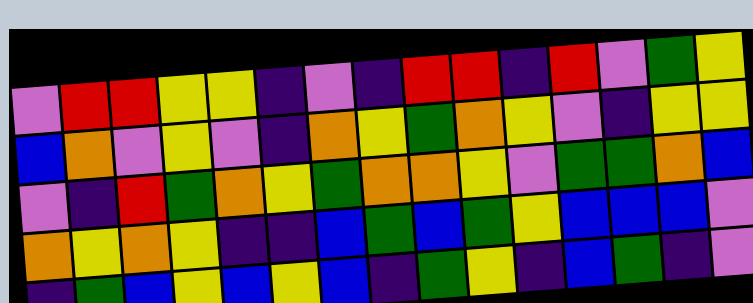[["violet", "red", "red", "yellow", "yellow", "indigo", "violet", "indigo", "red", "red", "indigo", "red", "violet", "green", "yellow"], ["blue", "orange", "violet", "yellow", "violet", "indigo", "orange", "yellow", "green", "orange", "yellow", "violet", "indigo", "yellow", "yellow"], ["violet", "indigo", "red", "green", "orange", "yellow", "green", "orange", "orange", "yellow", "violet", "green", "green", "orange", "blue"], ["orange", "yellow", "orange", "yellow", "indigo", "indigo", "blue", "green", "blue", "green", "yellow", "blue", "blue", "blue", "violet"], ["indigo", "green", "blue", "yellow", "blue", "yellow", "blue", "indigo", "green", "yellow", "indigo", "blue", "green", "indigo", "violet"]]